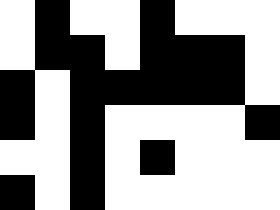[["white", "black", "white", "white", "black", "white", "white", "white"], ["white", "black", "black", "white", "black", "black", "black", "white"], ["black", "white", "black", "black", "black", "black", "black", "white"], ["black", "white", "black", "white", "white", "white", "white", "black"], ["white", "white", "black", "white", "black", "white", "white", "white"], ["black", "white", "black", "white", "white", "white", "white", "white"]]